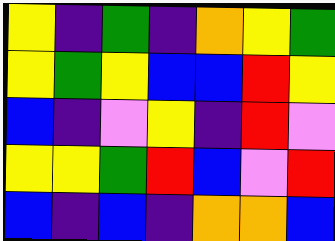[["yellow", "indigo", "green", "indigo", "orange", "yellow", "green"], ["yellow", "green", "yellow", "blue", "blue", "red", "yellow"], ["blue", "indigo", "violet", "yellow", "indigo", "red", "violet"], ["yellow", "yellow", "green", "red", "blue", "violet", "red"], ["blue", "indigo", "blue", "indigo", "orange", "orange", "blue"]]